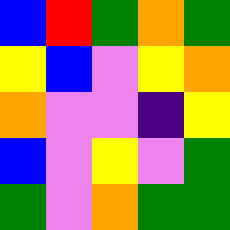[["blue", "red", "green", "orange", "green"], ["yellow", "blue", "violet", "yellow", "orange"], ["orange", "violet", "violet", "indigo", "yellow"], ["blue", "violet", "yellow", "violet", "green"], ["green", "violet", "orange", "green", "green"]]